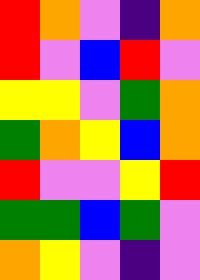[["red", "orange", "violet", "indigo", "orange"], ["red", "violet", "blue", "red", "violet"], ["yellow", "yellow", "violet", "green", "orange"], ["green", "orange", "yellow", "blue", "orange"], ["red", "violet", "violet", "yellow", "red"], ["green", "green", "blue", "green", "violet"], ["orange", "yellow", "violet", "indigo", "violet"]]